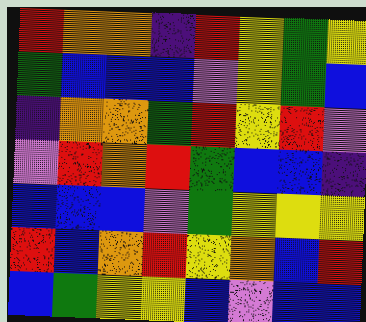[["red", "orange", "orange", "indigo", "red", "yellow", "green", "yellow"], ["green", "blue", "blue", "blue", "violet", "yellow", "green", "blue"], ["indigo", "orange", "orange", "green", "red", "yellow", "red", "violet"], ["violet", "red", "orange", "red", "green", "blue", "blue", "indigo"], ["blue", "blue", "blue", "violet", "green", "yellow", "yellow", "yellow"], ["red", "blue", "orange", "red", "yellow", "orange", "blue", "red"], ["blue", "green", "yellow", "yellow", "blue", "violet", "blue", "blue"]]